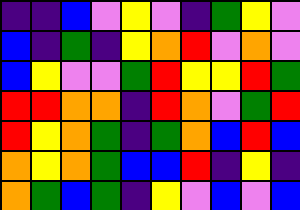[["indigo", "indigo", "blue", "violet", "yellow", "violet", "indigo", "green", "yellow", "violet"], ["blue", "indigo", "green", "indigo", "yellow", "orange", "red", "violet", "orange", "violet"], ["blue", "yellow", "violet", "violet", "green", "red", "yellow", "yellow", "red", "green"], ["red", "red", "orange", "orange", "indigo", "red", "orange", "violet", "green", "red"], ["red", "yellow", "orange", "green", "indigo", "green", "orange", "blue", "red", "blue"], ["orange", "yellow", "orange", "green", "blue", "blue", "red", "indigo", "yellow", "indigo"], ["orange", "green", "blue", "green", "indigo", "yellow", "violet", "blue", "violet", "blue"]]